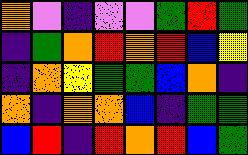[["orange", "violet", "indigo", "violet", "violet", "green", "red", "green"], ["indigo", "green", "orange", "red", "orange", "red", "blue", "yellow"], ["indigo", "orange", "yellow", "green", "green", "blue", "orange", "indigo"], ["orange", "indigo", "orange", "orange", "blue", "indigo", "green", "green"], ["blue", "red", "indigo", "red", "orange", "red", "blue", "green"]]